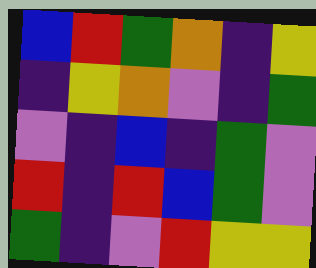[["blue", "red", "green", "orange", "indigo", "yellow"], ["indigo", "yellow", "orange", "violet", "indigo", "green"], ["violet", "indigo", "blue", "indigo", "green", "violet"], ["red", "indigo", "red", "blue", "green", "violet"], ["green", "indigo", "violet", "red", "yellow", "yellow"]]